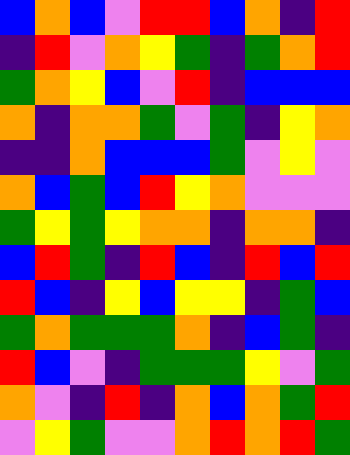[["blue", "orange", "blue", "violet", "red", "red", "blue", "orange", "indigo", "red"], ["indigo", "red", "violet", "orange", "yellow", "green", "indigo", "green", "orange", "red"], ["green", "orange", "yellow", "blue", "violet", "red", "indigo", "blue", "blue", "blue"], ["orange", "indigo", "orange", "orange", "green", "violet", "green", "indigo", "yellow", "orange"], ["indigo", "indigo", "orange", "blue", "blue", "blue", "green", "violet", "yellow", "violet"], ["orange", "blue", "green", "blue", "red", "yellow", "orange", "violet", "violet", "violet"], ["green", "yellow", "green", "yellow", "orange", "orange", "indigo", "orange", "orange", "indigo"], ["blue", "red", "green", "indigo", "red", "blue", "indigo", "red", "blue", "red"], ["red", "blue", "indigo", "yellow", "blue", "yellow", "yellow", "indigo", "green", "blue"], ["green", "orange", "green", "green", "green", "orange", "indigo", "blue", "green", "indigo"], ["red", "blue", "violet", "indigo", "green", "green", "green", "yellow", "violet", "green"], ["orange", "violet", "indigo", "red", "indigo", "orange", "blue", "orange", "green", "red"], ["violet", "yellow", "green", "violet", "violet", "orange", "red", "orange", "red", "green"]]